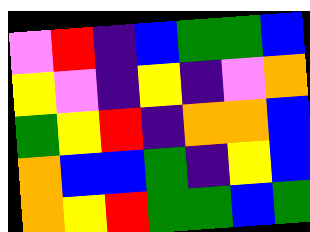[["violet", "red", "indigo", "blue", "green", "green", "blue"], ["yellow", "violet", "indigo", "yellow", "indigo", "violet", "orange"], ["green", "yellow", "red", "indigo", "orange", "orange", "blue"], ["orange", "blue", "blue", "green", "indigo", "yellow", "blue"], ["orange", "yellow", "red", "green", "green", "blue", "green"]]